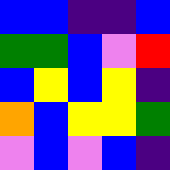[["blue", "blue", "indigo", "indigo", "blue"], ["green", "green", "blue", "violet", "red"], ["blue", "yellow", "blue", "yellow", "indigo"], ["orange", "blue", "yellow", "yellow", "green"], ["violet", "blue", "violet", "blue", "indigo"]]